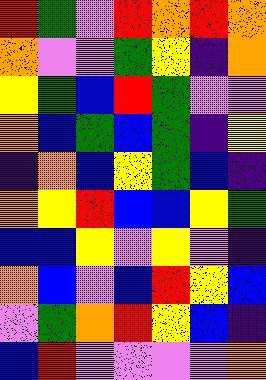[["red", "green", "violet", "red", "orange", "red", "orange"], ["orange", "violet", "violet", "green", "yellow", "indigo", "orange"], ["yellow", "green", "blue", "red", "green", "violet", "violet"], ["orange", "blue", "green", "blue", "green", "indigo", "yellow"], ["indigo", "orange", "blue", "yellow", "green", "blue", "indigo"], ["orange", "yellow", "red", "blue", "blue", "yellow", "green"], ["blue", "blue", "yellow", "violet", "yellow", "violet", "indigo"], ["orange", "blue", "violet", "blue", "red", "yellow", "blue"], ["violet", "green", "orange", "red", "yellow", "blue", "indigo"], ["blue", "red", "violet", "violet", "violet", "violet", "orange"]]